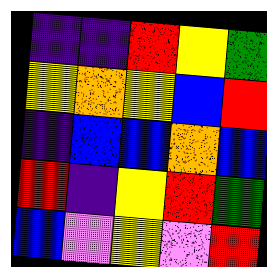[["indigo", "indigo", "red", "yellow", "green"], ["yellow", "orange", "yellow", "blue", "red"], ["indigo", "blue", "blue", "orange", "blue"], ["red", "indigo", "yellow", "red", "green"], ["blue", "violet", "yellow", "violet", "red"]]